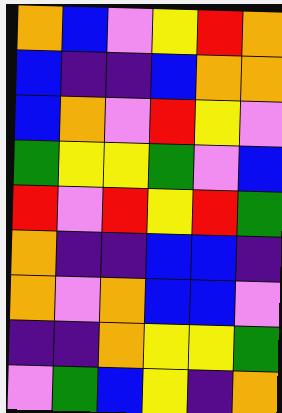[["orange", "blue", "violet", "yellow", "red", "orange"], ["blue", "indigo", "indigo", "blue", "orange", "orange"], ["blue", "orange", "violet", "red", "yellow", "violet"], ["green", "yellow", "yellow", "green", "violet", "blue"], ["red", "violet", "red", "yellow", "red", "green"], ["orange", "indigo", "indigo", "blue", "blue", "indigo"], ["orange", "violet", "orange", "blue", "blue", "violet"], ["indigo", "indigo", "orange", "yellow", "yellow", "green"], ["violet", "green", "blue", "yellow", "indigo", "orange"]]